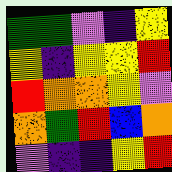[["green", "green", "violet", "indigo", "yellow"], ["yellow", "indigo", "yellow", "yellow", "red"], ["red", "orange", "orange", "yellow", "violet"], ["orange", "green", "red", "blue", "orange"], ["violet", "indigo", "indigo", "yellow", "red"]]